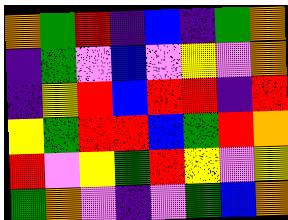[["orange", "green", "red", "indigo", "blue", "indigo", "green", "orange"], ["indigo", "green", "violet", "blue", "violet", "yellow", "violet", "orange"], ["indigo", "yellow", "red", "blue", "red", "red", "indigo", "red"], ["yellow", "green", "red", "red", "blue", "green", "red", "orange"], ["red", "violet", "yellow", "green", "red", "yellow", "violet", "yellow"], ["green", "orange", "violet", "indigo", "violet", "green", "blue", "orange"]]